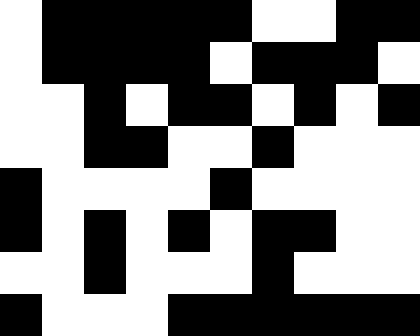[["white", "black", "black", "black", "black", "black", "white", "white", "black", "black"], ["white", "black", "black", "black", "black", "white", "black", "black", "black", "white"], ["white", "white", "black", "white", "black", "black", "white", "black", "white", "black"], ["white", "white", "black", "black", "white", "white", "black", "white", "white", "white"], ["black", "white", "white", "white", "white", "black", "white", "white", "white", "white"], ["black", "white", "black", "white", "black", "white", "black", "black", "white", "white"], ["white", "white", "black", "white", "white", "white", "black", "white", "white", "white"], ["black", "white", "white", "white", "black", "black", "black", "black", "black", "black"]]